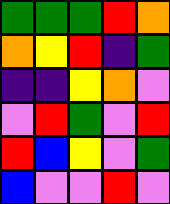[["green", "green", "green", "red", "orange"], ["orange", "yellow", "red", "indigo", "green"], ["indigo", "indigo", "yellow", "orange", "violet"], ["violet", "red", "green", "violet", "red"], ["red", "blue", "yellow", "violet", "green"], ["blue", "violet", "violet", "red", "violet"]]